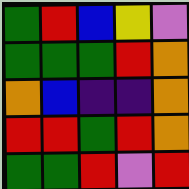[["green", "red", "blue", "yellow", "violet"], ["green", "green", "green", "red", "orange"], ["orange", "blue", "indigo", "indigo", "orange"], ["red", "red", "green", "red", "orange"], ["green", "green", "red", "violet", "red"]]